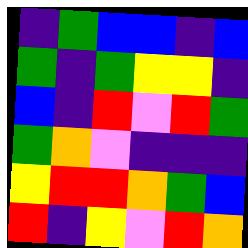[["indigo", "green", "blue", "blue", "indigo", "blue"], ["green", "indigo", "green", "yellow", "yellow", "indigo"], ["blue", "indigo", "red", "violet", "red", "green"], ["green", "orange", "violet", "indigo", "indigo", "indigo"], ["yellow", "red", "red", "orange", "green", "blue"], ["red", "indigo", "yellow", "violet", "red", "orange"]]